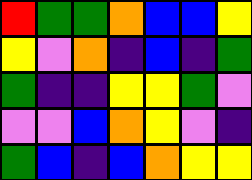[["red", "green", "green", "orange", "blue", "blue", "yellow"], ["yellow", "violet", "orange", "indigo", "blue", "indigo", "green"], ["green", "indigo", "indigo", "yellow", "yellow", "green", "violet"], ["violet", "violet", "blue", "orange", "yellow", "violet", "indigo"], ["green", "blue", "indigo", "blue", "orange", "yellow", "yellow"]]